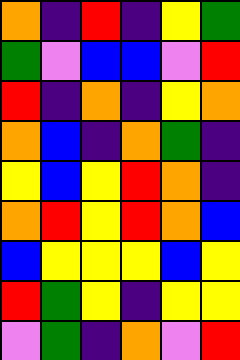[["orange", "indigo", "red", "indigo", "yellow", "green"], ["green", "violet", "blue", "blue", "violet", "red"], ["red", "indigo", "orange", "indigo", "yellow", "orange"], ["orange", "blue", "indigo", "orange", "green", "indigo"], ["yellow", "blue", "yellow", "red", "orange", "indigo"], ["orange", "red", "yellow", "red", "orange", "blue"], ["blue", "yellow", "yellow", "yellow", "blue", "yellow"], ["red", "green", "yellow", "indigo", "yellow", "yellow"], ["violet", "green", "indigo", "orange", "violet", "red"]]